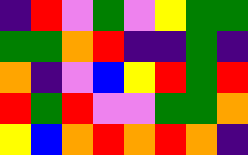[["indigo", "red", "violet", "green", "violet", "yellow", "green", "green"], ["green", "green", "orange", "red", "indigo", "indigo", "green", "indigo"], ["orange", "indigo", "violet", "blue", "yellow", "red", "green", "red"], ["red", "green", "red", "violet", "violet", "green", "green", "orange"], ["yellow", "blue", "orange", "red", "orange", "red", "orange", "indigo"]]